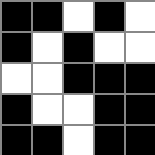[["black", "black", "white", "black", "white"], ["black", "white", "black", "white", "white"], ["white", "white", "black", "black", "black"], ["black", "white", "white", "black", "black"], ["black", "black", "white", "black", "black"]]